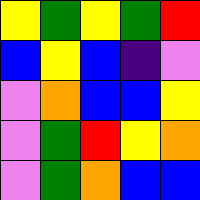[["yellow", "green", "yellow", "green", "red"], ["blue", "yellow", "blue", "indigo", "violet"], ["violet", "orange", "blue", "blue", "yellow"], ["violet", "green", "red", "yellow", "orange"], ["violet", "green", "orange", "blue", "blue"]]